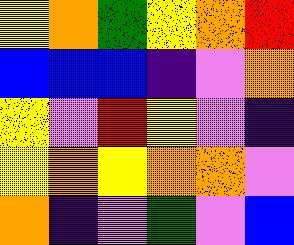[["yellow", "orange", "green", "yellow", "orange", "red"], ["blue", "blue", "blue", "indigo", "violet", "orange"], ["yellow", "violet", "red", "yellow", "violet", "indigo"], ["yellow", "orange", "yellow", "orange", "orange", "violet"], ["orange", "indigo", "violet", "green", "violet", "blue"]]